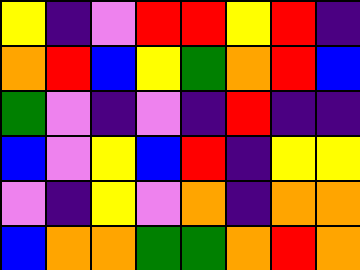[["yellow", "indigo", "violet", "red", "red", "yellow", "red", "indigo"], ["orange", "red", "blue", "yellow", "green", "orange", "red", "blue"], ["green", "violet", "indigo", "violet", "indigo", "red", "indigo", "indigo"], ["blue", "violet", "yellow", "blue", "red", "indigo", "yellow", "yellow"], ["violet", "indigo", "yellow", "violet", "orange", "indigo", "orange", "orange"], ["blue", "orange", "orange", "green", "green", "orange", "red", "orange"]]